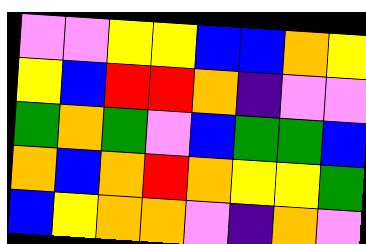[["violet", "violet", "yellow", "yellow", "blue", "blue", "orange", "yellow"], ["yellow", "blue", "red", "red", "orange", "indigo", "violet", "violet"], ["green", "orange", "green", "violet", "blue", "green", "green", "blue"], ["orange", "blue", "orange", "red", "orange", "yellow", "yellow", "green"], ["blue", "yellow", "orange", "orange", "violet", "indigo", "orange", "violet"]]